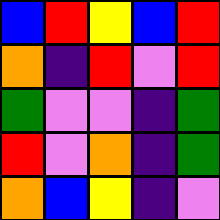[["blue", "red", "yellow", "blue", "red"], ["orange", "indigo", "red", "violet", "red"], ["green", "violet", "violet", "indigo", "green"], ["red", "violet", "orange", "indigo", "green"], ["orange", "blue", "yellow", "indigo", "violet"]]